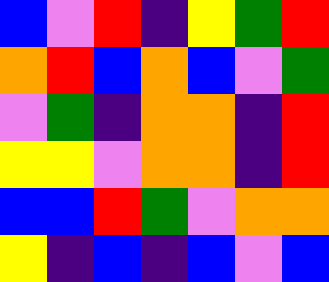[["blue", "violet", "red", "indigo", "yellow", "green", "red"], ["orange", "red", "blue", "orange", "blue", "violet", "green"], ["violet", "green", "indigo", "orange", "orange", "indigo", "red"], ["yellow", "yellow", "violet", "orange", "orange", "indigo", "red"], ["blue", "blue", "red", "green", "violet", "orange", "orange"], ["yellow", "indigo", "blue", "indigo", "blue", "violet", "blue"]]